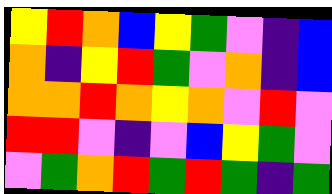[["yellow", "red", "orange", "blue", "yellow", "green", "violet", "indigo", "blue"], ["orange", "indigo", "yellow", "red", "green", "violet", "orange", "indigo", "blue"], ["orange", "orange", "red", "orange", "yellow", "orange", "violet", "red", "violet"], ["red", "red", "violet", "indigo", "violet", "blue", "yellow", "green", "violet"], ["violet", "green", "orange", "red", "green", "red", "green", "indigo", "green"]]